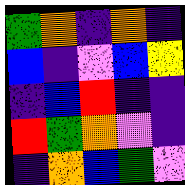[["green", "orange", "indigo", "orange", "indigo"], ["blue", "indigo", "violet", "blue", "yellow"], ["indigo", "blue", "red", "indigo", "indigo"], ["red", "green", "orange", "violet", "indigo"], ["indigo", "orange", "blue", "green", "violet"]]